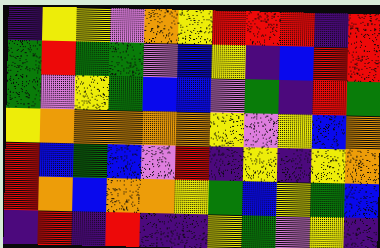[["indigo", "yellow", "yellow", "violet", "orange", "yellow", "red", "red", "red", "indigo", "red"], ["green", "red", "green", "green", "violet", "blue", "yellow", "indigo", "blue", "red", "red"], ["green", "violet", "yellow", "green", "blue", "blue", "violet", "green", "indigo", "red", "green"], ["yellow", "orange", "orange", "orange", "orange", "orange", "yellow", "violet", "yellow", "blue", "orange"], ["red", "blue", "green", "blue", "violet", "red", "indigo", "yellow", "indigo", "yellow", "orange"], ["red", "orange", "blue", "orange", "orange", "yellow", "green", "blue", "yellow", "green", "blue"], ["indigo", "red", "indigo", "red", "indigo", "indigo", "yellow", "green", "violet", "yellow", "indigo"]]